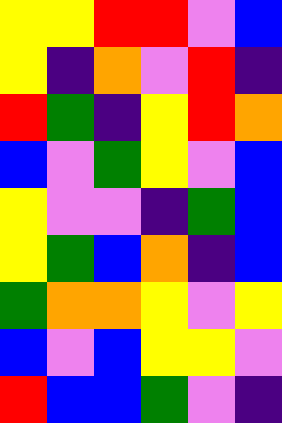[["yellow", "yellow", "red", "red", "violet", "blue"], ["yellow", "indigo", "orange", "violet", "red", "indigo"], ["red", "green", "indigo", "yellow", "red", "orange"], ["blue", "violet", "green", "yellow", "violet", "blue"], ["yellow", "violet", "violet", "indigo", "green", "blue"], ["yellow", "green", "blue", "orange", "indigo", "blue"], ["green", "orange", "orange", "yellow", "violet", "yellow"], ["blue", "violet", "blue", "yellow", "yellow", "violet"], ["red", "blue", "blue", "green", "violet", "indigo"]]